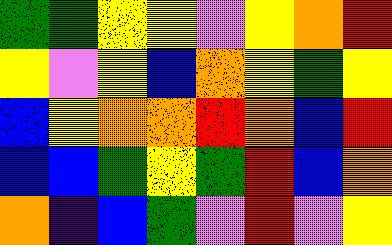[["green", "green", "yellow", "yellow", "violet", "yellow", "orange", "red"], ["yellow", "violet", "yellow", "blue", "orange", "yellow", "green", "yellow"], ["blue", "yellow", "orange", "orange", "red", "orange", "blue", "red"], ["blue", "blue", "green", "yellow", "green", "red", "blue", "orange"], ["orange", "indigo", "blue", "green", "violet", "red", "violet", "yellow"]]